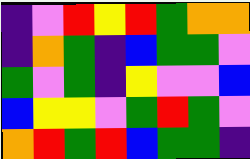[["indigo", "violet", "red", "yellow", "red", "green", "orange", "orange"], ["indigo", "orange", "green", "indigo", "blue", "green", "green", "violet"], ["green", "violet", "green", "indigo", "yellow", "violet", "violet", "blue"], ["blue", "yellow", "yellow", "violet", "green", "red", "green", "violet"], ["orange", "red", "green", "red", "blue", "green", "green", "indigo"]]